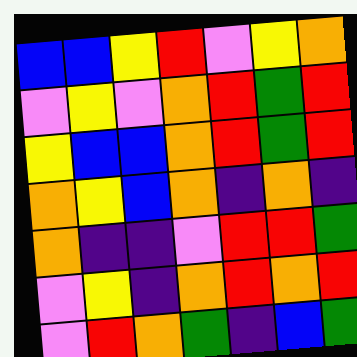[["blue", "blue", "yellow", "red", "violet", "yellow", "orange"], ["violet", "yellow", "violet", "orange", "red", "green", "red"], ["yellow", "blue", "blue", "orange", "red", "green", "red"], ["orange", "yellow", "blue", "orange", "indigo", "orange", "indigo"], ["orange", "indigo", "indigo", "violet", "red", "red", "green"], ["violet", "yellow", "indigo", "orange", "red", "orange", "red"], ["violet", "red", "orange", "green", "indigo", "blue", "green"]]